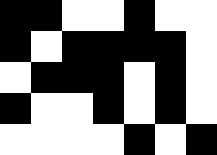[["black", "black", "white", "white", "black", "white", "white"], ["black", "white", "black", "black", "black", "black", "white"], ["white", "black", "black", "black", "white", "black", "white"], ["black", "white", "white", "black", "white", "black", "white"], ["white", "white", "white", "white", "black", "white", "black"]]